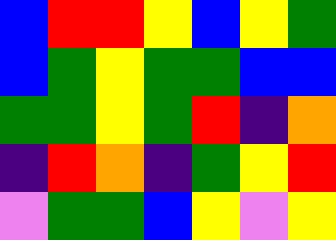[["blue", "red", "red", "yellow", "blue", "yellow", "green"], ["blue", "green", "yellow", "green", "green", "blue", "blue"], ["green", "green", "yellow", "green", "red", "indigo", "orange"], ["indigo", "red", "orange", "indigo", "green", "yellow", "red"], ["violet", "green", "green", "blue", "yellow", "violet", "yellow"]]